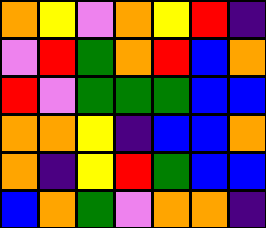[["orange", "yellow", "violet", "orange", "yellow", "red", "indigo"], ["violet", "red", "green", "orange", "red", "blue", "orange"], ["red", "violet", "green", "green", "green", "blue", "blue"], ["orange", "orange", "yellow", "indigo", "blue", "blue", "orange"], ["orange", "indigo", "yellow", "red", "green", "blue", "blue"], ["blue", "orange", "green", "violet", "orange", "orange", "indigo"]]